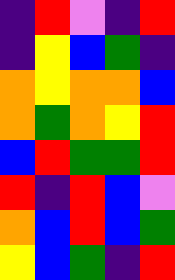[["indigo", "red", "violet", "indigo", "red"], ["indigo", "yellow", "blue", "green", "indigo"], ["orange", "yellow", "orange", "orange", "blue"], ["orange", "green", "orange", "yellow", "red"], ["blue", "red", "green", "green", "red"], ["red", "indigo", "red", "blue", "violet"], ["orange", "blue", "red", "blue", "green"], ["yellow", "blue", "green", "indigo", "red"]]